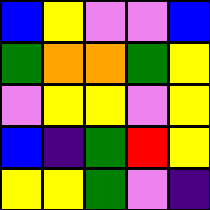[["blue", "yellow", "violet", "violet", "blue"], ["green", "orange", "orange", "green", "yellow"], ["violet", "yellow", "yellow", "violet", "yellow"], ["blue", "indigo", "green", "red", "yellow"], ["yellow", "yellow", "green", "violet", "indigo"]]